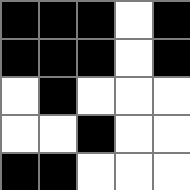[["black", "black", "black", "white", "black"], ["black", "black", "black", "white", "black"], ["white", "black", "white", "white", "white"], ["white", "white", "black", "white", "white"], ["black", "black", "white", "white", "white"]]